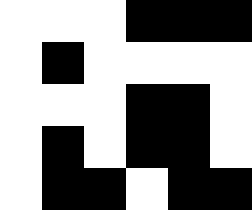[["white", "white", "white", "black", "black", "black"], ["white", "black", "white", "white", "white", "white"], ["white", "white", "white", "black", "black", "white"], ["white", "black", "white", "black", "black", "white"], ["white", "black", "black", "white", "black", "black"]]